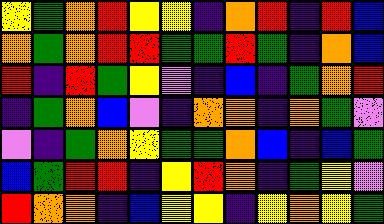[["yellow", "green", "orange", "red", "yellow", "yellow", "indigo", "orange", "red", "indigo", "red", "blue"], ["orange", "green", "orange", "red", "red", "green", "green", "red", "green", "indigo", "orange", "blue"], ["red", "indigo", "red", "green", "yellow", "violet", "indigo", "blue", "indigo", "green", "orange", "red"], ["indigo", "green", "orange", "blue", "violet", "indigo", "orange", "orange", "indigo", "orange", "green", "violet"], ["violet", "indigo", "green", "orange", "yellow", "green", "green", "orange", "blue", "indigo", "blue", "green"], ["blue", "green", "red", "red", "indigo", "yellow", "red", "orange", "indigo", "green", "yellow", "violet"], ["red", "orange", "orange", "indigo", "blue", "yellow", "yellow", "indigo", "yellow", "orange", "yellow", "green"]]